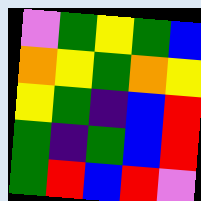[["violet", "green", "yellow", "green", "blue"], ["orange", "yellow", "green", "orange", "yellow"], ["yellow", "green", "indigo", "blue", "red"], ["green", "indigo", "green", "blue", "red"], ["green", "red", "blue", "red", "violet"]]